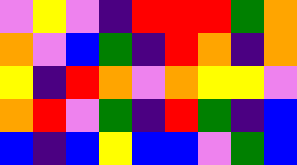[["violet", "yellow", "violet", "indigo", "red", "red", "red", "green", "orange"], ["orange", "violet", "blue", "green", "indigo", "red", "orange", "indigo", "orange"], ["yellow", "indigo", "red", "orange", "violet", "orange", "yellow", "yellow", "violet"], ["orange", "red", "violet", "green", "indigo", "red", "green", "indigo", "blue"], ["blue", "indigo", "blue", "yellow", "blue", "blue", "violet", "green", "blue"]]